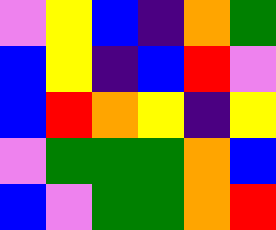[["violet", "yellow", "blue", "indigo", "orange", "green"], ["blue", "yellow", "indigo", "blue", "red", "violet"], ["blue", "red", "orange", "yellow", "indigo", "yellow"], ["violet", "green", "green", "green", "orange", "blue"], ["blue", "violet", "green", "green", "orange", "red"]]